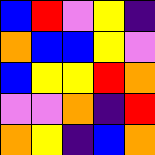[["blue", "red", "violet", "yellow", "indigo"], ["orange", "blue", "blue", "yellow", "violet"], ["blue", "yellow", "yellow", "red", "orange"], ["violet", "violet", "orange", "indigo", "red"], ["orange", "yellow", "indigo", "blue", "orange"]]